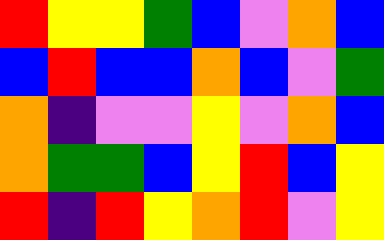[["red", "yellow", "yellow", "green", "blue", "violet", "orange", "blue"], ["blue", "red", "blue", "blue", "orange", "blue", "violet", "green"], ["orange", "indigo", "violet", "violet", "yellow", "violet", "orange", "blue"], ["orange", "green", "green", "blue", "yellow", "red", "blue", "yellow"], ["red", "indigo", "red", "yellow", "orange", "red", "violet", "yellow"]]